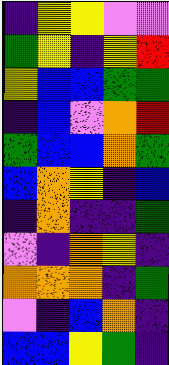[["indigo", "yellow", "yellow", "violet", "violet"], ["green", "yellow", "indigo", "yellow", "red"], ["yellow", "blue", "blue", "green", "green"], ["indigo", "blue", "violet", "orange", "red"], ["green", "blue", "blue", "orange", "green"], ["blue", "orange", "yellow", "indigo", "blue"], ["indigo", "orange", "indigo", "indigo", "green"], ["violet", "indigo", "orange", "yellow", "indigo"], ["orange", "orange", "orange", "indigo", "green"], ["violet", "indigo", "blue", "orange", "indigo"], ["blue", "blue", "yellow", "green", "indigo"]]